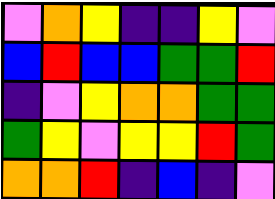[["violet", "orange", "yellow", "indigo", "indigo", "yellow", "violet"], ["blue", "red", "blue", "blue", "green", "green", "red"], ["indigo", "violet", "yellow", "orange", "orange", "green", "green"], ["green", "yellow", "violet", "yellow", "yellow", "red", "green"], ["orange", "orange", "red", "indigo", "blue", "indigo", "violet"]]